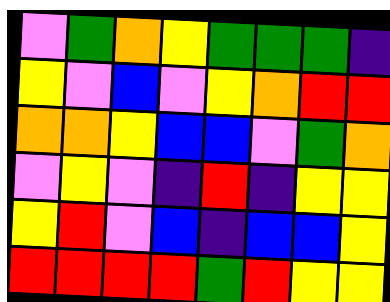[["violet", "green", "orange", "yellow", "green", "green", "green", "indigo"], ["yellow", "violet", "blue", "violet", "yellow", "orange", "red", "red"], ["orange", "orange", "yellow", "blue", "blue", "violet", "green", "orange"], ["violet", "yellow", "violet", "indigo", "red", "indigo", "yellow", "yellow"], ["yellow", "red", "violet", "blue", "indigo", "blue", "blue", "yellow"], ["red", "red", "red", "red", "green", "red", "yellow", "yellow"]]